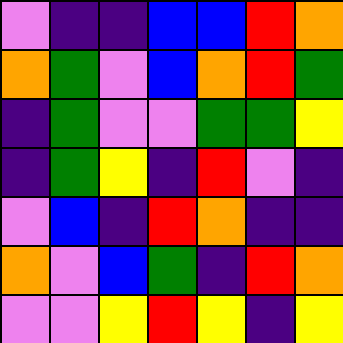[["violet", "indigo", "indigo", "blue", "blue", "red", "orange"], ["orange", "green", "violet", "blue", "orange", "red", "green"], ["indigo", "green", "violet", "violet", "green", "green", "yellow"], ["indigo", "green", "yellow", "indigo", "red", "violet", "indigo"], ["violet", "blue", "indigo", "red", "orange", "indigo", "indigo"], ["orange", "violet", "blue", "green", "indigo", "red", "orange"], ["violet", "violet", "yellow", "red", "yellow", "indigo", "yellow"]]